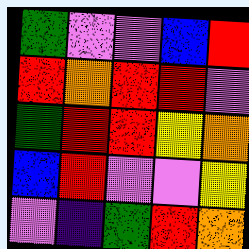[["green", "violet", "violet", "blue", "red"], ["red", "orange", "red", "red", "violet"], ["green", "red", "red", "yellow", "orange"], ["blue", "red", "violet", "violet", "yellow"], ["violet", "indigo", "green", "red", "orange"]]